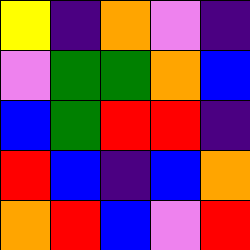[["yellow", "indigo", "orange", "violet", "indigo"], ["violet", "green", "green", "orange", "blue"], ["blue", "green", "red", "red", "indigo"], ["red", "blue", "indigo", "blue", "orange"], ["orange", "red", "blue", "violet", "red"]]